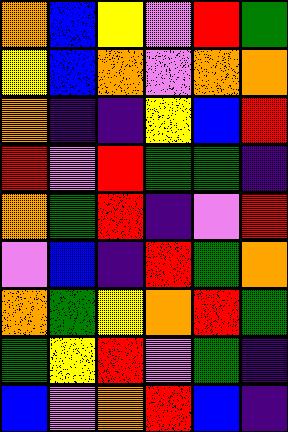[["orange", "blue", "yellow", "violet", "red", "green"], ["yellow", "blue", "orange", "violet", "orange", "orange"], ["orange", "indigo", "indigo", "yellow", "blue", "red"], ["red", "violet", "red", "green", "green", "indigo"], ["orange", "green", "red", "indigo", "violet", "red"], ["violet", "blue", "indigo", "red", "green", "orange"], ["orange", "green", "yellow", "orange", "red", "green"], ["green", "yellow", "red", "violet", "green", "indigo"], ["blue", "violet", "orange", "red", "blue", "indigo"]]